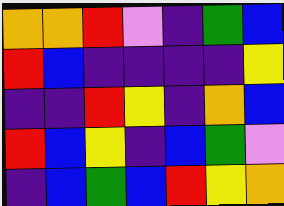[["orange", "orange", "red", "violet", "indigo", "green", "blue"], ["red", "blue", "indigo", "indigo", "indigo", "indigo", "yellow"], ["indigo", "indigo", "red", "yellow", "indigo", "orange", "blue"], ["red", "blue", "yellow", "indigo", "blue", "green", "violet"], ["indigo", "blue", "green", "blue", "red", "yellow", "orange"]]